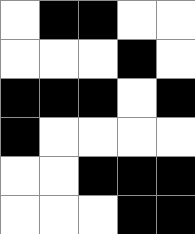[["white", "black", "black", "white", "white"], ["white", "white", "white", "black", "white"], ["black", "black", "black", "white", "black"], ["black", "white", "white", "white", "white"], ["white", "white", "black", "black", "black"], ["white", "white", "white", "black", "black"]]